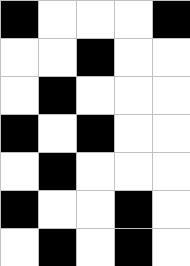[["black", "white", "white", "white", "black"], ["white", "white", "black", "white", "white"], ["white", "black", "white", "white", "white"], ["black", "white", "black", "white", "white"], ["white", "black", "white", "white", "white"], ["black", "white", "white", "black", "white"], ["white", "black", "white", "black", "white"]]